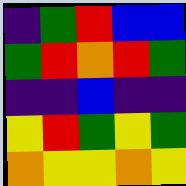[["indigo", "green", "red", "blue", "blue"], ["green", "red", "orange", "red", "green"], ["indigo", "indigo", "blue", "indigo", "indigo"], ["yellow", "red", "green", "yellow", "green"], ["orange", "yellow", "yellow", "orange", "yellow"]]